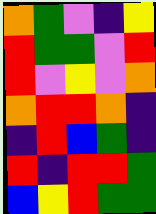[["orange", "green", "violet", "indigo", "yellow"], ["red", "green", "green", "violet", "red"], ["red", "violet", "yellow", "violet", "orange"], ["orange", "red", "red", "orange", "indigo"], ["indigo", "red", "blue", "green", "indigo"], ["red", "indigo", "red", "red", "green"], ["blue", "yellow", "red", "green", "green"]]